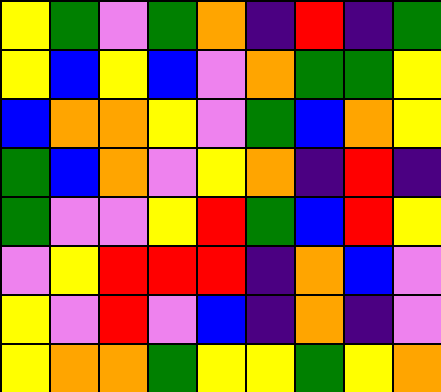[["yellow", "green", "violet", "green", "orange", "indigo", "red", "indigo", "green"], ["yellow", "blue", "yellow", "blue", "violet", "orange", "green", "green", "yellow"], ["blue", "orange", "orange", "yellow", "violet", "green", "blue", "orange", "yellow"], ["green", "blue", "orange", "violet", "yellow", "orange", "indigo", "red", "indigo"], ["green", "violet", "violet", "yellow", "red", "green", "blue", "red", "yellow"], ["violet", "yellow", "red", "red", "red", "indigo", "orange", "blue", "violet"], ["yellow", "violet", "red", "violet", "blue", "indigo", "orange", "indigo", "violet"], ["yellow", "orange", "orange", "green", "yellow", "yellow", "green", "yellow", "orange"]]